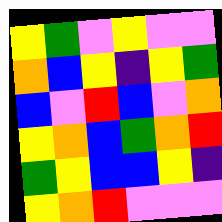[["yellow", "green", "violet", "yellow", "violet", "violet"], ["orange", "blue", "yellow", "indigo", "yellow", "green"], ["blue", "violet", "red", "blue", "violet", "orange"], ["yellow", "orange", "blue", "green", "orange", "red"], ["green", "yellow", "blue", "blue", "yellow", "indigo"], ["yellow", "orange", "red", "violet", "violet", "violet"]]